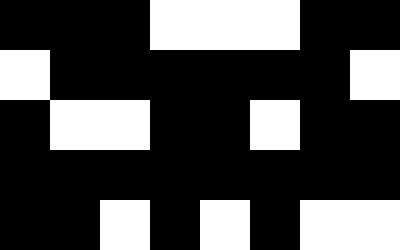[["black", "black", "black", "white", "white", "white", "black", "black"], ["white", "black", "black", "black", "black", "black", "black", "white"], ["black", "white", "white", "black", "black", "white", "black", "black"], ["black", "black", "black", "black", "black", "black", "black", "black"], ["black", "black", "white", "black", "white", "black", "white", "white"]]